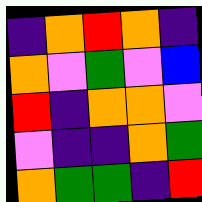[["indigo", "orange", "red", "orange", "indigo"], ["orange", "violet", "green", "violet", "blue"], ["red", "indigo", "orange", "orange", "violet"], ["violet", "indigo", "indigo", "orange", "green"], ["orange", "green", "green", "indigo", "red"]]